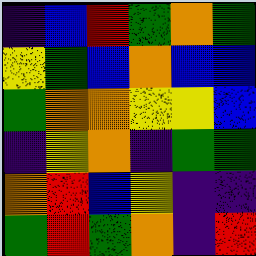[["indigo", "blue", "red", "green", "orange", "green"], ["yellow", "green", "blue", "orange", "blue", "blue"], ["green", "orange", "orange", "yellow", "yellow", "blue"], ["indigo", "yellow", "orange", "indigo", "green", "green"], ["orange", "red", "blue", "yellow", "indigo", "indigo"], ["green", "red", "green", "orange", "indigo", "red"]]